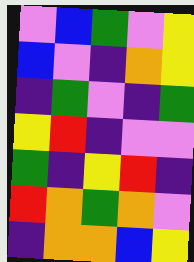[["violet", "blue", "green", "violet", "yellow"], ["blue", "violet", "indigo", "orange", "yellow"], ["indigo", "green", "violet", "indigo", "green"], ["yellow", "red", "indigo", "violet", "violet"], ["green", "indigo", "yellow", "red", "indigo"], ["red", "orange", "green", "orange", "violet"], ["indigo", "orange", "orange", "blue", "yellow"]]